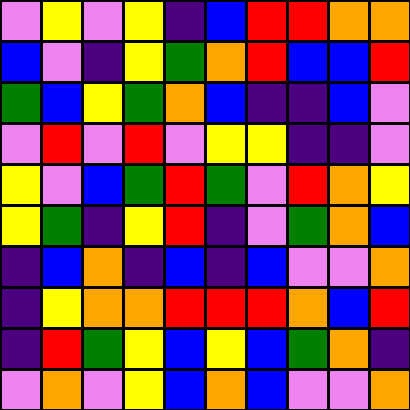[["violet", "yellow", "violet", "yellow", "indigo", "blue", "red", "red", "orange", "orange"], ["blue", "violet", "indigo", "yellow", "green", "orange", "red", "blue", "blue", "red"], ["green", "blue", "yellow", "green", "orange", "blue", "indigo", "indigo", "blue", "violet"], ["violet", "red", "violet", "red", "violet", "yellow", "yellow", "indigo", "indigo", "violet"], ["yellow", "violet", "blue", "green", "red", "green", "violet", "red", "orange", "yellow"], ["yellow", "green", "indigo", "yellow", "red", "indigo", "violet", "green", "orange", "blue"], ["indigo", "blue", "orange", "indigo", "blue", "indigo", "blue", "violet", "violet", "orange"], ["indigo", "yellow", "orange", "orange", "red", "red", "red", "orange", "blue", "red"], ["indigo", "red", "green", "yellow", "blue", "yellow", "blue", "green", "orange", "indigo"], ["violet", "orange", "violet", "yellow", "blue", "orange", "blue", "violet", "violet", "orange"]]